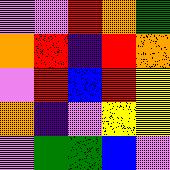[["violet", "violet", "red", "orange", "green"], ["orange", "red", "indigo", "red", "orange"], ["violet", "red", "blue", "red", "yellow"], ["orange", "indigo", "violet", "yellow", "yellow"], ["violet", "green", "green", "blue", "violet"]]